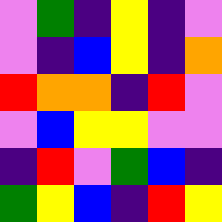[["violet", "green", "indigo", "yellow", "indigo", "violet"], ["violet", "indigo", "blue", "yellow", "indigo", "orange"], ["red", "orange", "orange", "indigo", "red", "violet"], ["violet", "blue", "yellow", "yellow", "violet", "violet"], ["indigo", "red", "violet", "green", "blue", "indigo"], ["green", "yellow", "blue", "indigo", "red", "yellow"]]